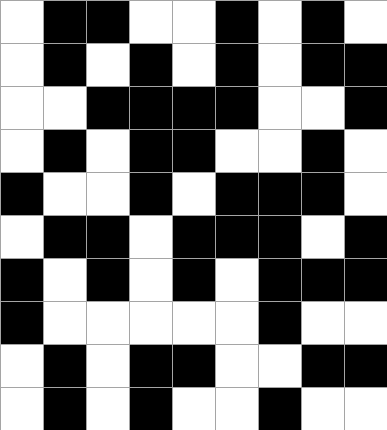[["white", "black", "black", "white", "white", "black", "white", "black", "white"], ["white", "black", "white", "black", "white", "black", "white", "black", "black"], ["white", "white", "black", "black", "black", "black", "white", "white", "black"], ["white", "black", "white", "black", "black", "white", "white", "black", "white"], ["black", "white", "white", "black", "white", "black", "black", "black", "white"], ["white", "black", "black", "white", "black", "black", "black", "white", "black"], ["black", "white", "black", "white", "black", "white", "black", "black", "black"], ["black", "white", "white", "white", "white", "white", "black", "white", "white"], ["white", "black", "white", "black", "black", "white", "white", "black", "black"], ["white", "black", "white", "black", "white", "white", "black", "white", "white"]]